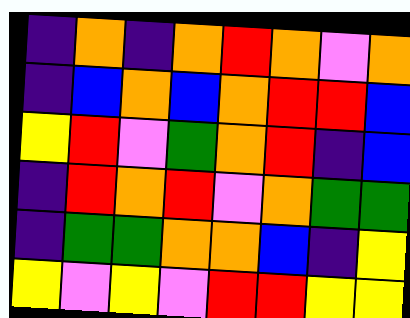[["indigo", "orange", "indigo", "orange", "red", "orange", "violet", "orange"], ["indigo", "blue", "orange", "blue", "orange", "red", "red", "blue"], ["yellow", "red", "violet", "green", "orange", "red", "indigo", "blue"], ["indigo", "red", "orange", "red", "violet", "orange", "green", "green"], ["indigo", "green", "green", "orange", "orange", "blue", "indigo", "yellow"], ["yellow", "violet", "yellow", "violet", "red", "red", "yellow", "yellow"]]